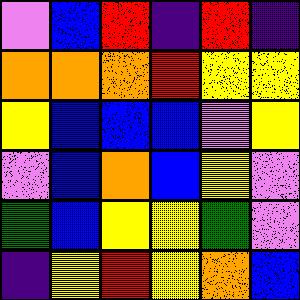[["violet", "blue", "red", "indigo", "red", "indigo"], ["orange", "orange", "orange", "red", "yellow", "yellow"], ["yellow", "blue", "blue", "blue", "violet", "yellow"], ["violet", "blue", "orange", "blue", "yellow", "violet"], ["green", "blue", "yellow", "yellow", "green", "violet"], ["indigo", "yellow", "red", "yellow", "orange", "blue"]]